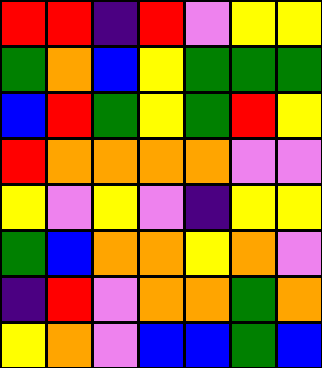[["red", "red", "indigo", "red", "violet", "yellow", "yellow"], ["green", "orange", "blue", "yellow", "green", "green", "green"], ["blue", "red", "green", "yellow", "green", "red", "yellow"], ["red", "orange", "orange", "orange", "orange", "violet", "violet"], ["yellow", "violet", "yellow", "violet", "indigo", "yellow", "yellow"], ["green", "blue", "orange", "orange", "yellow", "orange", "violet"], ["indigo", "red", "violet", "orange", "orange", "green", "orange"], ["yellow", "orange", "violet", "blue", "blue", "green", "blue"]]